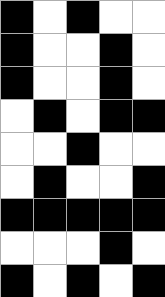[["black", "white", "black", "white", "white"], ["black", "white", "white", "black", "white"], ["black", "white", "white", "black", "white"], ["white", "black", "white", "black", "black"], ["white", "white", "black", "white", "white"], ["white", "black", "white", "white", "black"], ["black", "black", "black", "black", "black"], ["white", "white", "white", "black", "white"], ["black", "white", "black", "white", "black"]]